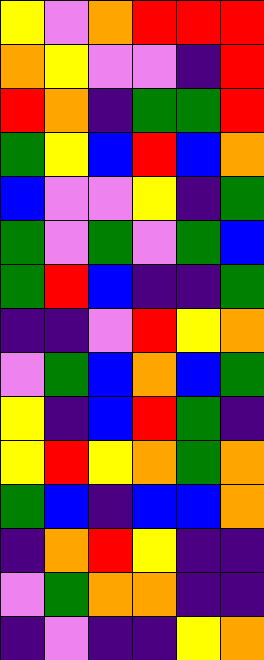[["yellow", "violet", "orange", "red", "red", "red"], ["orange", "yellow", "violet", "violet", "indigo", "red"], ["red", "orange", "indigo", "green", "green", "red"], ["green", "yellow", "blue", "red", "blue", "orange"], ["blue", "violet", "violet", "yellow", "indigo", "green"], ["green", "violet", "green", "violet", "green", "blue"], ["green", "red", "blue", "indigo", "indigo", "green"], ["indigo", "indigo", "violet", "red", "yellow", "orange"], ["violet", "green", "blue", "orange", "blue", "green"], ["yellow", "indigo", "blue", "red", "green", "indigo"], ["yellow", "red", "yellow", "orange", "green", "orange"], ["green", "blue", "indigo", "blue", "blue", "orange"], ["indigo", "orange", "red", "yellow", "indigo", "indigo"], ["violet", "green", "orange", "orange", "indigo", "indigo"], ["indigo", "violet", "indigo", "indigo", "yellow", "orange"]]